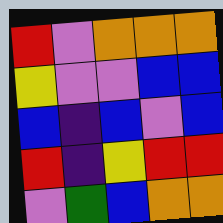[["red", "violet", "orange", "orange", "orange"], ["yellow", "violet", "violet", "blue", "blue"], ["blue", "indigo", "blue", "violet", "blue"], ["red", "indigo", "yellow", "red", "red"], ["violet", "green", "blue", "orange", "orange"]]